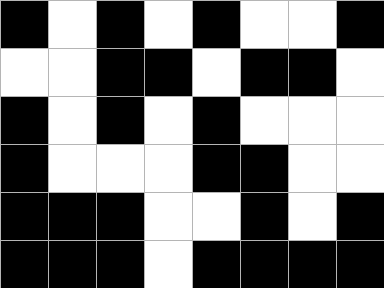[["black", "white", "black", "white", "black", "white", "white", "black"], ["white", "white", "black", "black", "white", "black", "black", "white"], ["black", "white", "black", "white", "black", "white", "white", "white"], ["black", "white", "white", "white", "black", "black", "white", "white"], ["black", "black", "black", "white", "white", "black", "white", "black"], ["black", "black", "black", "white", "black", "black", "black", "black"]]